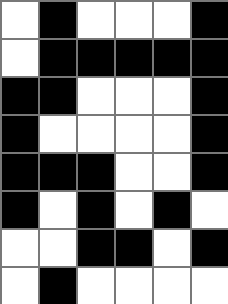[["white", "black", "white", "white", "white", "black"], ["white", "black", "black", "black", "black", "black"], ["black", "black", "white", "white", "white", "black"], ["black", "white", "white", "white", "white", "black"], ["black", "black", "black", "white", "white", "black"], ["black", "white", "black", "white", "black", "white"], ["white", "white", "black", "black", "white", "black"], ["white", "black", "white", "white", "white", "white"]]